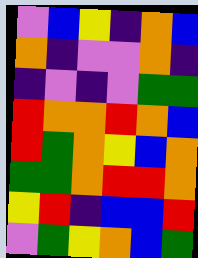[["violet", "blue", "yellow", "indigo", "orange", "blue"], ["orange", "indigo", "violet", "violet", "orange", "indigo"], ["indigo", "violet", "indigo", "violet", "green", "green"], ["red", "orange", "orange", "red", "orange", "blue"], ["red", "green", "orange", "yellow", "blue", "orange"], ["green", "green", "orange", "red", "red", "orange"], ["yellow", "red", "indigo", "blue", "blue", "red"], ["violet", "green", "yellow", "orange", "blue", "green"]]